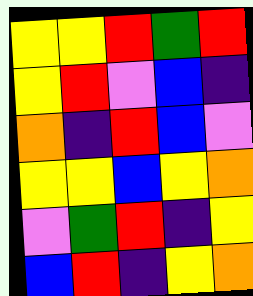[["yellow", "yellow", "red", "green", "red"], ["yellow", "red", "violet", "blue", "indigo"], ["orange", "indigo", "red", "blue", "violet"], ["yellow", "yellow", "blue", "yellow", "orange"], ["violet", "green", "red", "indigo", "yellow"], ["blue", "red", "indigo", "yellow", "orange"]]